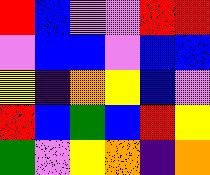[["red", "blue", "violet", "violet", "red", "red"], ["violet", "blue", "blue", "violet", "blue", "blue"], ["yellow", "indigo", "orange", "yellow", "blue", "violet"], ["red", "blue", "green", "blue", "red", "yellow"], ["green", "violet", "yellow", "orange", "indigo", "orange"]]